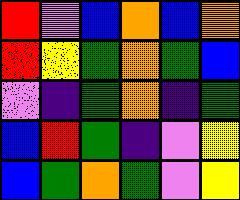[["red", "violet", "blue", "orange", "blue", "orange"], ["red", "yellow", "green", "orange", "green", "blue"], ["violet", "indigo", "green", "orange", "indigo", "green"], ["blue", "red", "green", "indigo", "violet", "yellow"], ["blue", "green", "orange", "green", "violet", "yellow"]]